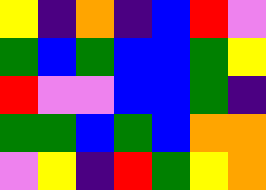[["yellow", "indigo", "orange", "indigo", "blue", "red", "violet"], ["green", "blue", "green", "blue", "blue", "green", "yellow"], ["red", "violet", "violet", "blue", "blue", "green", "indigo"], ["green", "green", "blue", "green", "blue", "orange", "orange"], ["violet", "yellow", "indigo", "red", "green", "yellow", "orange"]]